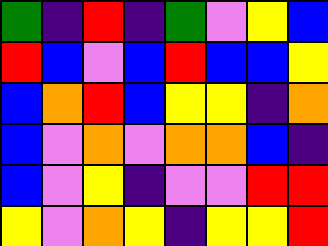[["green", "indigo", "red", "indigo", "green", "violet", "yellow", "blue"], ["red", "blue", "violet", "blue", "red", "blue", "blue", "yellow"], ["blue", "orange", "red", "blue", "yellow", "yellow", "indigo", "orange"], ["blue", "violet", "orange", "violet", "orange", "orange", "blue", "indigo"], ["blue", "violet", "yellow", "indigo", "violet", "violet", "red", "red"], ["yellow", "violet", "orange", "yellow", "indigo", "yellow", "yellow", "red"]]